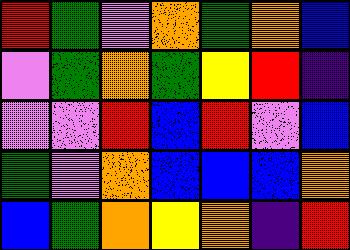[["red", "green", "violet", "orange", "green", "orange", "blue"], ["violet", "green", "orange", "green", "yellow", "red", "indigo"], ["violet", "violet", "red", "blue", "red", "violet", "blue"], ["green", "violet", "orange", "blue", "blue", "blue", "orange"], ["blue", "green", "orange", "yellow", "orange", "indigo", "red"]]